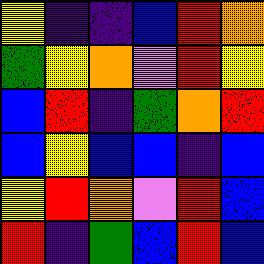[["yellow", "indigo", "indigo", "blue", "red", "orange"], ["green", "yellow", "orange", "violet", "red", "yellow"], ["blue", "red", "indigo", "green", "orange", "red"], ["blue", "yellow", "blue", "blue", "indigo", "blue"], ["yellow", "red", "orange", "violet", "red", "blue"], ["red", "indigo", "green", "blue", "red", "blue"]]